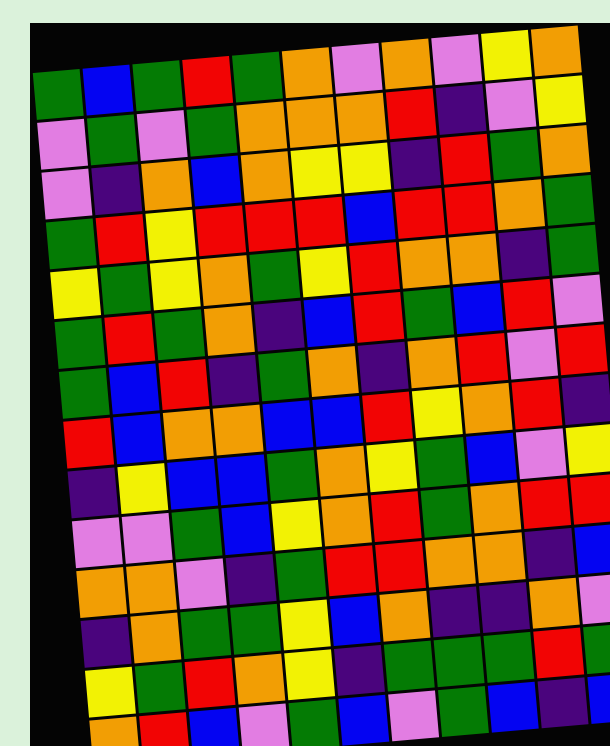[["green", "blue", "green", "red", "green", "orange", "violet", "orange", "violet", "yellow", "orange"], ["violet", "green", "violet", "green", "orange", "orange", "orange", "red", "indigo", "violet", "yellow"], ["violet", "indigo", "orange", "blue", "orange", "yellow", "yellow", "indigo", "red", "green", "orange"], ["green", "red", "yellow", "red", "red", "red", "blue", "red", "red", "orange", "green"], ["yellow", "green", "yellow", "orange", "green", "yellow", "red", "orange", "orange", "indigo", "green"], ["green", "red", "green", "orange", "indigo", "blue", "red", "green", "blue", "red", "violet"], ["green", "blue", "red", "indigo", "green", "orange", "indigo", "orange", "red", "violet", "red"], ["red", "blue", "orange", "orange", "blue", "blue", "red", "yellow", "orange", "red", "indigo"], ["indigo", "yellow", "blue", "blue", "green", "orange", "yellow", "green", "blue", "violet", "yellow"], ["violet", "violet", "green", "blue", "yellow", "orange", "red", "green", "orange", "red", "red"], ["orange", "orange", "violet", "indigo", "green", "red", "red", "orange", "orange", "indigo", "blue"], ["indigo", "orange", "green", "green", "yellow", "blue", "orange", "indigo", "indigo", "orange", "violet"], ["yellow", "green", "red", "orange", "yellow", "indigo", "green", "green", "green", "red", "green"], ["orange", "red", "blue", "violet", "green", "blue", "violet", "green", "blue", "indigo", "blue"]]